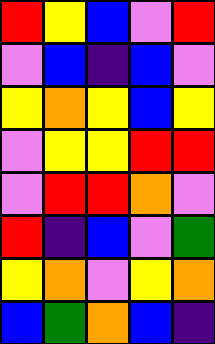[["red", "yellow", "blue", "violet", "red"], ["violet", "blue", "indigo", "blue", "violet"], ["yellow", "orange", "yellow", "blue", "yellow"], ["violet", "yellow", "yellow", "red", "red"], ["violet", "red", "red", "orange", "violet"], ["red", "indigo", "blue", "violet", "green"], ["yellow", "orange", "violet", "yellow", "orange"], ["blue", "green", "orange", "blue", "indigo"]]